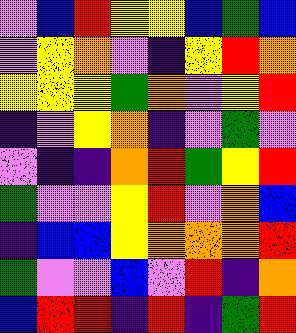[["violet", "blue", "red", "yellow", "yellow", "blue", "green", "blue"], ["violet", "yellow", "orange", "violet", "indigo", "yellow", "red", "orange"], ["yellow", "yellow", "yellow", "green", "orange", "violet", "yellow", "red"], ["indigo", "violet", "yellow", "orange", "indigo", "violet", "green", "violet"], ["violet", "indigo", "indigo", "orange", "red", "green", "yellow", "red"], ["green", "violet", "violet", "yellow", "red", "violet", "orange", "blue"], ["indigo", "blue", "blue", "yellow", "orange", "orange", "orange", "red"], ["green", "violet", "violet", "blue", "violet", "red", "indigo", "orange"], ["blue", "red", "red", "indigo", "red", "indigo", "green", "red"]]